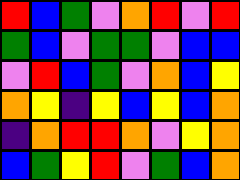[["red", "blue", "green", "violet", "orange", "red", "violet", "red"], ["green", "blue", "violet", "green", "green", "violet", "blue", "blue"], ["violet", "red", "blue", "green", "violet", "orange", "blue", "yellow"], ["orange", "yellow", "indigo", "yellow", "blue", "yellow", "blue", "orange"], ["indigo", "orange", "red", "red", "orange", "violet", "yellow", "orange"], ["blue", "green", "yellow", "red", "violet", "green", "blue", "orange"]]